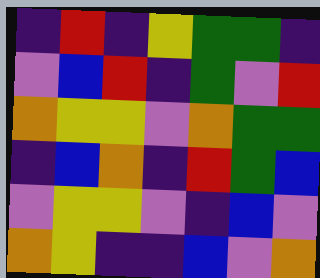[["indigo", "red", "indigo", "yellow", "green", "green", "indigo"], ["violet", "blue", "red", "indigo", "green", "violet", "red"], ["orange", "yellow", "yellow", "violet", "orange", "green", "green"], ["indigo", "blue", "orange", "indigo", "red", "green", "blue"], ["violet", "yellow", "yellow", "violet", "indigo", "blue", "violet"], ["orange", "yellow", "indigo", "indigo", "blue", "violet", "orange"]]